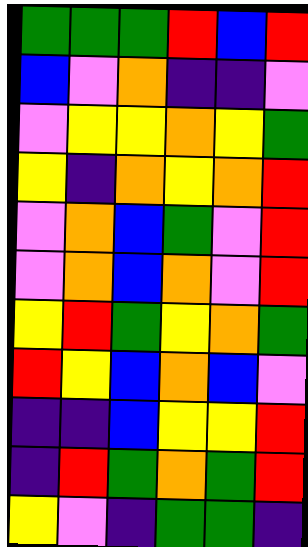[["green", "green", "green", "red", "blue", "red"], ["blue", "violet", "orange", "indigo", "indigo", "violet"], ["violet", "yellow", "yellow", "orange", "yellow", "green"], ["yellow", "indigo", "orange", "yellow", "orange", "red"], ["violet", "orange", "blue", "green", "violet", "red"], ["violet", "orange", "blue", "orange", "violet", "red"], ["yellow", "red", "green", "yellow", "orange", "green"], ["red", "yellow", "blue", "orange", "blue", "violet"], ["indigo", "indigo", "blue", "yellow", "yellow", "red"], ["indigo", "red", "green", "orange", "green", "red"], ["yellow", "violet", "indigo", "green", "green", "indigo"]]